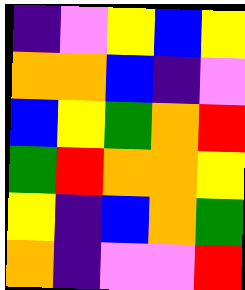[["indigo", "violet", "yellow", "blue", "yellow"], ["orange", "orange", "blue", "indigo", "violet"], ["blue", "yellow", "green", "orange", "red"], ["green", "red", "orange", "orange", "yellow"], ["yellow", "indigo", "blue", "orange", "green"], ["orange", "indigo", "violet", "violet", "red"]]